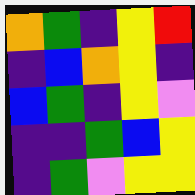[["orange", "green", "indigo", "yellow", "red"], ["indigo", "blue", "orange", "yellow", "indigo"], ["blue", "green", "indigo", "yellow", "violet"], ["indigo", "indigo", "green", "blue", "yellow"], ["indigo", "green", "violet", "yellow", "yellow"]]